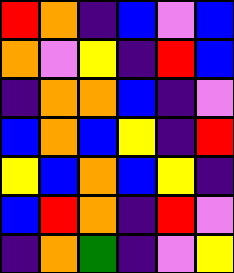[["red", "orange", "indigo", "blue", "violet", "blue"], ["orange", "violet", "yellow", "indigo", "red", "blue"], ["indigo", "orange", "orange", "blue", "indigo", "violet"], ["blue", "orange", "blue", "yellow", "indigo", "red"], ["yellow", "blue", "orange", "blue", "yellow", "indigo"], ["blue", "red", "orange", "indigo", "red", "violet"], ["indigo", "orange", "green", "indigo", "violet", "yellow"]]